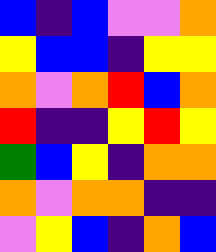[["blue", "indigo", "blue", "violet", "violet", "orange"], ["yellow", "blue", "blue", "indigo", "yellow", "yellow"], ["orange", "violet", "orange", "red", "blue", "orange"], ["red", "indigo", "indigo", "yellow", "red", "yellow"], ["green", "blue", "yellow", "indigo", "orange", "orange"], ["orange", "violet", "orange", "orange", "indigo", "indigo"], ["violet", "yellow", "blue", "indigo", "orange", "blue"]]